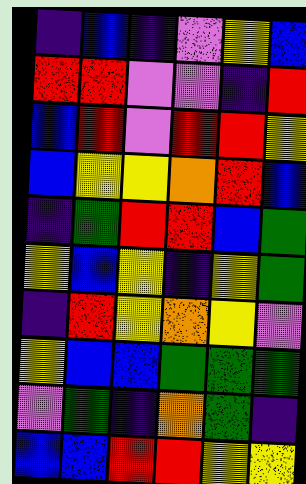[["indigo", "blue", "indigo", "violet", "yellow", "blue"], ["red", "red", "violet", "violet", "indigo", "red"], ["blue", "red", "violet", "red", "red", "yellow"], ["blue", "yellow", "yellow", "orange", "red", "blue"], ["indigo", "green", "red", "red", "blue", "green"], ["yellow", "blue", "yellow", "indigo", "yellow", "green"], ["indigo", "red", "yellow", "orange", "yellow", "violet"], ["yellow", "blue", "blue", "green", "green", "green"], ["violet", "green", "indigo", "orange", "green", "indigo"], ["blue", "blue", "red", "red", "yellow", "yellow"]]